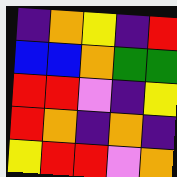[["indigo", "orange", "yellow", "indigo", "red"], ["blue", "blue", "orange", "green", "green"], ["red", "red", "violet", "indigo", "yellow"], ["red", "orange", "indigo", "orange", "indigo"], ["yellow", "red", "red", "violet", "orange"]]